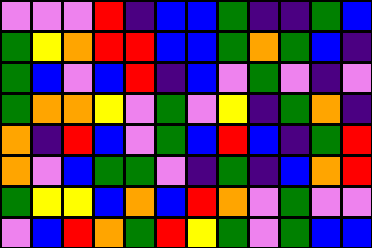[["violet", "violet", "violet", "red", "indigo", "blue", "blue", "green", "indigo", "indigo", "green", "blue"], ["green", "yellow", "orange", "red", "red", "blue", "blue", "green", "orange", "green", "blue", "indigo"], ["green", "blue", "violet", "blue", "red", "indigo", "blue", "violet", "green", "violet", "indigo", "violet"], ["green", "orange", "orange", "yellow", "violet", "green", "violet", "yellow", "indigo", "green", "orange", "indigo"], ["orange", "indigo", "red", "blue", "violet", "green", "blue", "red", "blue", "indigo", "green", "red"], ["orange", "violet", "blue", "green", "green", "violet", "indigo", "green", "indigo", "blue", "orange", "red"], ["green", "yellow", "yellow", "blue", "orange", "blue", "red", "orange", "violet", "green", "violet", "violet"], ["violet", "blue", "red", "orange", "green", "red", "yellow", "green", "violet", "green", "blue", "blue"]]